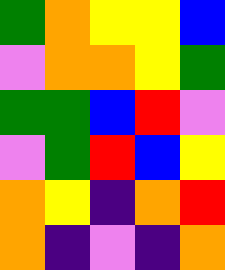[["green", "orange", "yellow", "yellow", "blue"], ["violet", "orange", "orange", "yellow", "green"], ["green", "green", "blue", "red", "violet"], ["violet", "green", "red", "blue", "yellow"], ["orange", "yellow", "indigo", "orange", "red"], ["orange", "indigo", "violet", "indigo", "orange"]]